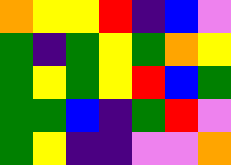[["orange", "yellow", "yellow", "red", "indigo", "blue", "violet"], ["green", "indigo", "green", "yellow", "green", "orange", "yellow"], ["green", "yellow", "green", "yellow", "red", "blue", "green"], ["green", "green", "blue", "indigo", "green", "red", "violet"], ["green", "yellow", "indigo", "indigo", "violet", "violet", "orange"]]